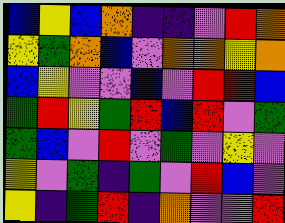[["blue", "yellow", "blue", "orange", "indigo", "indigo", "violet", "red", "orange"], ["yellow", "green", "orange", "blue", "violet", "orange", "orange", "yellow", "orange"], ["blue", "yellow", "violet", "violet", "blue", "violet", "red", "red", "blue"], ["green", "red", "yellow", "green", "red", "blue", "red", "violet", "green"], ["green", "blue", "violet", "red", "violet", "green", "violet", "yellow", "violet"], ["yellow", "violet", "green", "indigo", "green", "violet", "red", "blue", "violet"], ["yellow", "indigo", "green", "red", "indigo", "orange", "violet", "violet", "red"]]